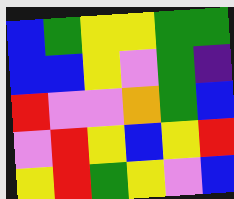[["blue", "green", "yellow", "yellow", "green", "green"], ["blue", "blue", "yellow", "violet", "green", "indigo"], ["red", "violet", "violet", "orange", "green", "blue"], ["violet", "red", "yellow", "blue", "yellow", "red"], ["yellow", "red", "green", "yellow", "violet", "blue"]]